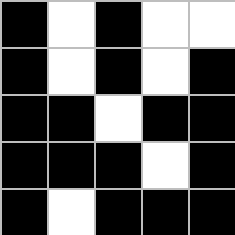[["black", "white", "black", "white", "white"], ["black", "white", "black", "white", "black"], ["black", "black", "white", "black", "black"], ["black", "black", "black", "white", "black"], ["black", "white", "black", "black", "black"]]